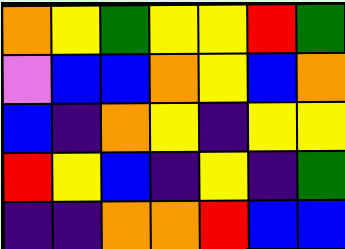[["orange", "yellow", "green", "yellow", "yellow", "red", "green"], ["violet", "blue", "blue", "orange", "yellow", "blue", "orange"], ["blue", "indigo", "orange", "yellow", "indigo", "yellow", "yellow"], ["red", "yellow", "blue", "indigo", "yellow", "indigo", "green"], ["indigo", "indigo", "orange", "orange", "red", "blue", "blue"]]